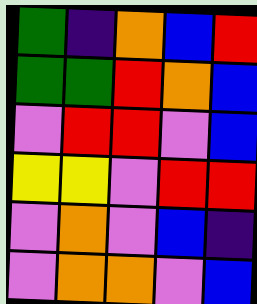[["green", "indigo", "orange", "blue", "red"], ["green", "green", "red", "orange", "blue"], ["violet", "red", "red", "violet", "blue"], ["yellow", "yellow", "violet", "red", "red"], ["violet", "orange", "violet", "blue", "indigo"], ["violet", "orange", "orange", "violet", "blue"]]